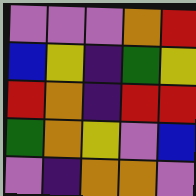[["violet", "violet", "violet", "orange", "red"], ["blue", "yellow", "indigo", "green", "yellow"], ["red", "orange", "indigo", "red", "red"], ["green", "orange", "yellow", "violet", "blue"], ["violet", "indigo", "orange", "orange", "violet"]]